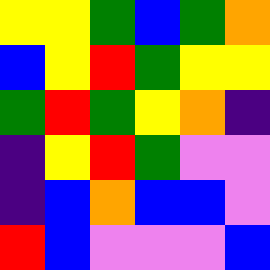[["yellow", "yellow", "green", "blue", "green", "orange"], ["blue", "yellow", "red", "green", "yellow", "yellow"], ["green", "red", "green", "yellow", "orange", "indigo"], ["indigo", "yellow", "red", "green", "violet", "violet"], ["indigo", "blue", "orange", "blue", "blue", "violet"], ["red", "blue", "violet", "violet", "violet", "blue"]]